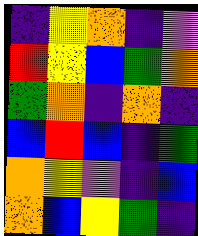[["indigo", "yellow", "orange", "indigo", "violet"], ["red", "yellow", "blue", "green", "orange"], ["green", "orange", "indigo", "orange", "indigo"], ["blue", "red", "blue", "indigo", "green"], ["orange", "yellow", "violet", "indigo", "blue"], ["orange", "blue", "yellow", "green", "indigo"]]